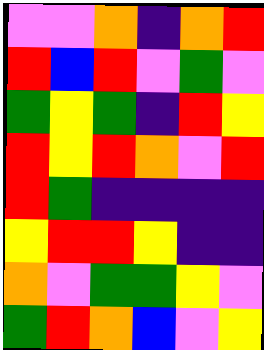[["violet", "violet", "orange", "indigo", "orange", "red"], ["red", "blue", "red", "violet", "green", "violet"], ["green", "yellow", "green", "indigo", "red", "yellow"], ["red", "yellow", "red", "orange", "violet", "red"], ["red", "green", "indigo", "indigo", "indigo", "indigo"], ["yellow", "red", "red", "yellow", "indigo", "indigo"], ["orange", "violet", "green", "green", "yellow", "violet"], ["green", "red", "orange", "blue", "violet", "yellow"]]